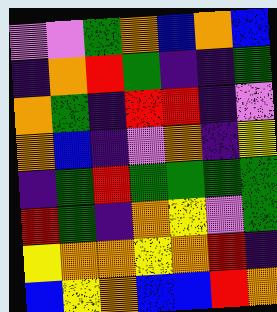[["violet", "violet", "green", "orange", "blue", "orange", "blue"], ["indigo", "orange", "red", "green", "indigo", "indigo", "green"], ["orange", "green", "indigo", "red", "red", "indigo", "violet"], ["orange", "blue", "indigo", "violet", "orange", "indigo", "yellow"], ["indigo", "green", "red", "green", "green", "green", "green"], ["red", "green", "indigo", "orange", "yellow", "violet", "green"], ["yellow", "orange", "orange", "yellow", "orange", "red", "indigo"], ["blue", "yellow", "orange", "blue", "blue", "red", "orange"]]